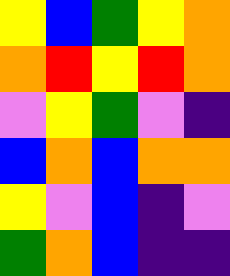[["yellow", "blue", "green", "yellow", "orange"], ["orange", "red", "yellow", "red", "orange"], ["violet", "yellow", "green", "violet", "indigo"], ["blue", "orange", "blue", "orange", "orange"], ["yellow", "violet", "blue", "indigo", "violet"], ["green", "orange", "blue", "indigo", "indigo"]]